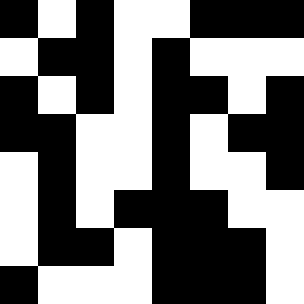[["black", "white", "black", "white", "white", "black", "black", "black"], ["white", "black", "black", "white", "black", "white", "white", "white"], ["black", "white", "black", "white", "black", "black", "white", "black"], ["black", "black", "white", "white", "black", "white", "black", "black"], ["white", "black", "white", "white", "black", "white", "white", "black"], ["white", "black", "white", "black", "black", "black", "white", "white"], ["white", "black", "black", "white", "black", "black", "black", "white"], ["black", "white", "white", "white", "black", "black", "black", "white"]]